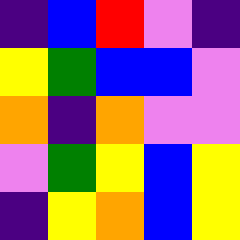[["indigo", "blue", "red", "violet", "indigo"], ["yellow", "green", "blue", "blue", "violet"], ["orange", "indigo", "orange", "violet", "violet"], ["violet", "green", "yellow", "blue", "yellow"], ["indigo", "yellow", "orange", "blue", "yellow"]]